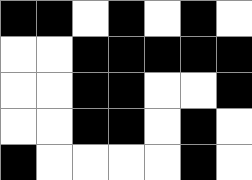[["black", "black", "white", "black", "white", "black", "white"], ["white", "white", "black", "black", "black", "black", "black"], ["white", "white", "black", "black", "white", "white", "black"], ["white", "white", "black", "black", "white", "black", "white"], ["black", "white", "white", "white", "white", "black", "white"]]